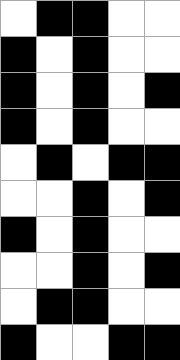[["white", "black", "black", "white", "white"], ["black", "white", "black", "white", "white"], ["black", "white", "black", "white", "black"], ["black", "white", "black", "white", "white"], ["white", "black", "white", "black", "black"], ["white", "white", "black", "white", "black"], ["black", "white", "black", "white", "white"], ["white", "white", "black", "white", "black"], ["white", "black", "black", "white", "white"], ["black", "white", "white", "black", "black"]]